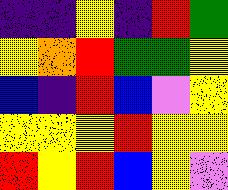[["indigo", "indigo", "yellow", "indigo", "red", "green"], ["yellow", "orange", "red", "green", "green", "yellow"], ["blue", "indigo", "red", "blue", "violet", "yellow"], ["yellow", "yellow", "yellow", "red", "yellow", "yellow"], ["red", "yellow", "red", "blue", "yellow", "violet"]]